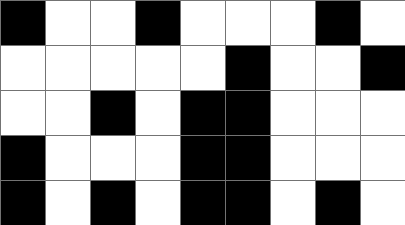[["black", "white", "white", "black", "white", "white", "white", "black", "white"], ["white", "white", "white", "white", "white", "black", "white", "white", "black"], ["white", "white", "black", "white", "black", "black", "white", "white", "white"], ["black", "white", "white", "white", "black", "black", "white", "white", "white"], ["black", "white", "black", "white", "black", "black", "white", "black", "white"]]